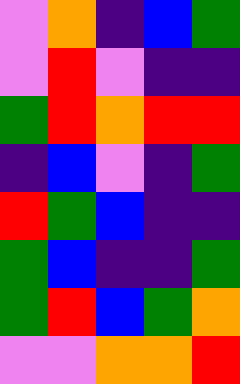[["violet", "orange", "indigo", "blue", "green"], ["violet", "red", "violet", "indigo", "indigo"], ["green", "red", "orange", "red", "red"], ["indigo", "blue", "violet", "indigo", "green"], ["red", "green", "blue", "indigo", "indigo"], ["green", "blue", "indigo", "indigo", "green"], ["green", "red", "blue", "green", "orange"], ["violet", "violet", "orange", "orange", "red"]]